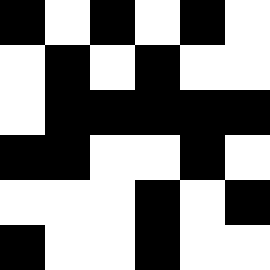[["black", "white", "black", "white", "black", "white"], ["white", "black", "white", "black", "white", "white"], ["white", "black", "black", "black", "black", "black"], ["black", "black", "white", "white", "black", "white"], ["white", "white", "white", "black", "white", "black"], ["black", "white", "white", "black", "white", "white"]]